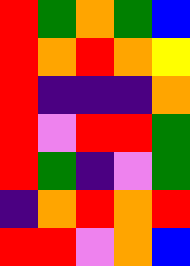[["red", "green", "orange", "green", "blue"], ["red", "orange", "red", "orange", "yellow"], ["red", "indigo", "indigo", "indigo", "orange"], ["red", "violet", "red", "red", "green"], ["red", "green", "indigo", "violet", "green"], ["indigo", "orange", "red", "orange", "red"], ["red", "red", "violet", "orange", "blue"]]